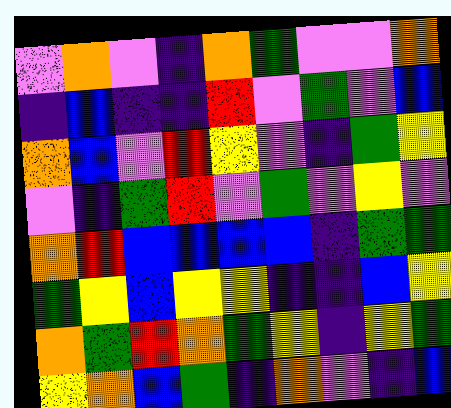[["violet", "orange", "violet", "indigo", "orange", "green", "violet", "violet", "orange"], ["indigo", "blue", "indigo", "indigo", "red", "violet", "green", "violet", "blue"], ["orange", "blue", "violet", "red", "yellow", "violet", "indigo", "green", "yellow"], ["violet", "indigo", "green", "red", "violet", "green", "violet", "yellow", "violet"], ["orange", "red", "blue", "blue", "blue", "blue", "indigo", "green", "green"], ["green", "yellow", "blue", "yellow", "yellow", "indigo", "indigo", "blue", "yellow"], ["orange", "green", "red", "orange", "green", "yellow", "indigo", "yellow", "green"], ["yellow", "orange", "blue", "green", "indigo", "orange", "violet", "indigo", "blue"]]